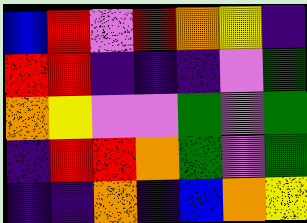[["blue", "red", "violet", "red", "orange", "yellow", "indigo"], ["red", "red", "indigo", "indigo", "indigo", "violet", "green"], ["orange", "yellow", "violet", "violet", "green", "violet", "green"], ["indigo", "red", "red", "orange", "green", "violet", "green"], ["indigo", "indigo", "orange", "indigo", "blue", "orange", "yellow"]]